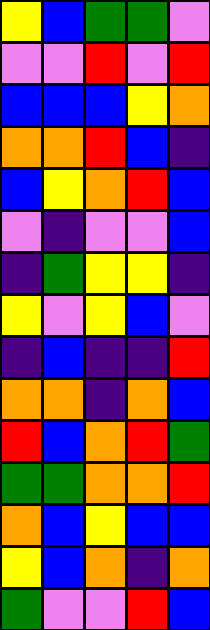[["yellow", "blue", "green", "green", "violet"], ["violet", "violet", "red", "violet", "red"], ["blue", "blue", "blue", "yellow", "orange"], ["orange", "orange", "red", "blue", "indigo"], ["blue", "yellow", "orange", "red", "blue"], ["violet", "indigo", "violet", "violet", "blue"], ["indigo", "green", "yellow", "yellow", "indigo"], ["yellow", "violet", "yellow", "blue", "violet"], ["indigo", "blue", "indigo", "indigo", "red"], ["orange", "orange", "indigo", "orange", "blue"], ["red", "blue", "orange", "red", "green"], ["green", "green", "orange", "orange", "red"], ["orange", "blue", "yellow", "blue", "blue"], ["yellow", "blue", "orange", "indigo", "orange"], ["green", "violet", "violet", "red", "blue"]]